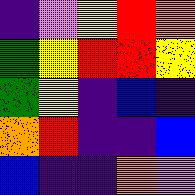[["indigo", "violet", "yellow", "red", "orange"], ["green", "yellow", "red", "red", "yellow"], ["green", "yellow", "indigo", "blue", "indigo"], ["orange", "red", "indigo", "indigo", "blue"], ["blue", "indigo", "indigo", "orange", "violet"]]